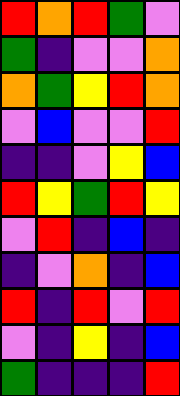[["red", "orange", "red", "green", "violet"], ["green", "indigo", "violet", "violet", "orange"], ["orange", "green", "yellow", "red", "orange"], ["violet", "blue", "violet", "violet", "red"], ["indigo", "indigo", "violet", "yellow", "blue"], ["red", "yellow", "green", "red", "yellow"], ["violet", "red", "indigo", "blue", "indigo"], ["indigo", "violet", "orange", "indigo", "blue"], ["red", "indigo", "red", "violet", "red"], ["violet", "indigo", "yellow", "indigo", "blue"], ["green", "indigo", "indigo", "indigo", "red"]]